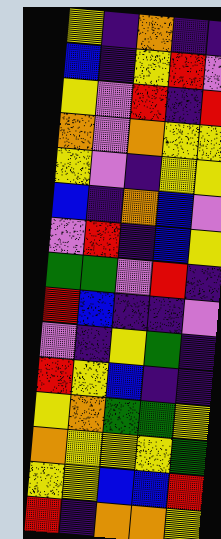[["yellow", "indigo", "orange", "indigo", "indigo"], ["blue", "indigo", "yellow", "red", "violet"], ["yellow", "violet", "red", "indigo", "red"], ["orange", "violet", "orange", "yellow", "yellow"], ["yellow", "violet", "indigo", "yellow", "yellow"], ["blue", "indigo", "orange", "blue", "violet"], ["violet", "red", "indigo", "blue", "yellow"], ["green", "green", "violet", "red", "indigo"], ["red", "blue", "indigo", "indigo", "violet"], ["violet", "indigo", "yellow", "green", "indigo"], ["red", "yellow", "blue", "indigo", "indigo"], ["yellow", "orange", "green", "green", "yellow"], ["orange", "yellow", "yellow", "yellow", "green"], ["yellow", "yellow", "blue", "blue", "red"], ["red", "indigo", "orange", "orange", "yellow"]]